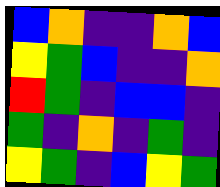[["blue", "orange", "indigo", "indigo", "orange", "blue"], ["yellow", "green", "blue", "indigo", "indigo", "orange"], ["red", "green", "indigo", "blue", "blue", "indigo"], ["green", "indigo", "orange", "indigo", "green", "indigo"], ["yellow", "green", "indigo", "blue", "yellow", "green"]]